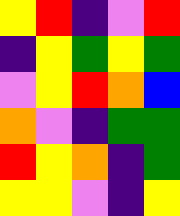[["yellow", "red", "indigo", "violet", "red"], ["indigo", "yellow", "green", "yellow", "green"], ["violet", "yellow", "red", "orange", "blue"], ["orange", "violet", "indigo", "green", "green"], ["red", "yellow", "orange", "indigo", "green"], ["yellow", "yellow", "violet", "indigo", "yellow"]]